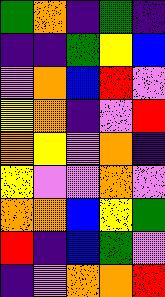[["green", "orange", "indigo", "green", "indigo"], ["indigo", "indigo", "green", "yellow", "blue"], ["violet", "orange", "blue", "red", "violet"], ["yellow", "orange", "indigo", "violet", "red"], ["orange", "yellow", "violet", "orange", "indigo"], ["yellow", "violet", "violet", "orange", "violet"], ["orange", "orange", "blue", "yellow", "green"], ["red", "indigo", "blue", "green", "violet"], ["indigo", "violet", "orange", "orange", "red"]]